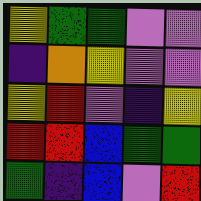[["yellow", "green", "green", "violet", "violet"], ["indigo", "orange", "yellow", "violet", "violet"], ["yellow", "red", "violet", "indigo", "yellow"], ["red", "red", "blue", "green", "green"], ["green", "indigo", "blue", "violet", "red"]]